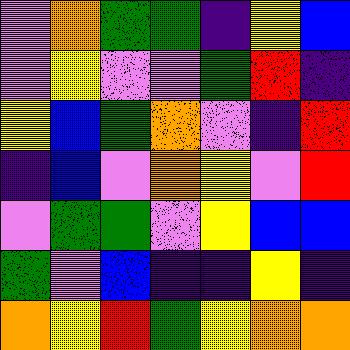[["violet", "orange", "green", "green", "indigo", "yellow", "blue"], ["violet", "yellow", "violet", "violet", "green", "red", "indigo"], ["yellow", "blue", "green", "orange", "violet", "indigo", "red"], ["indigo", "blue", "violet", "orange", "yellow", "violet", "red"], ["violet", "green", "green", "violet", "yellow", "blue", "blue"], ["green", "violet", "blue", "indigo", "indigo", "yellow", "indigo"], ["orange", "yellow", "red", "green", "yellow", "orange", "orange"]]